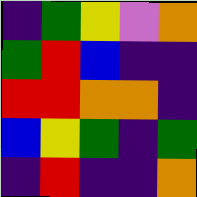[["indigo", "green", "yellow", "violet", "orange"], ["green", "red", "blue", "indigo", "indigo"], ["red", "red", "orange", "orange", "indigo"], ["blue", "yellow", "green", "indigo", "green"], ["indigo", "red", "indigo", "indigo", "orange"]]